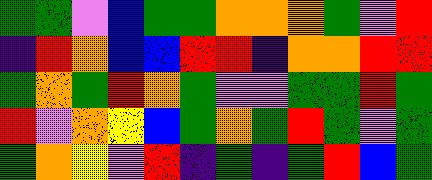[["green", "green", "violet", "blue", "green", "green", "orange", "orange", "orange", "green", "violet", "red"], ["indigo", "red", "orange", "blue", "blue", "red", "red", "indigo", "orange", "orange", "red", "red"], ["green", "orange", "green", "red", "orange", "green", "violet", "violet", "green", "green", "red", "green"], ["red", "violet", "orange", "yellow", "blue", "green", "orange", "green", "red", "green", "violet", "green"], ["green", "orange", "yellow", "violet", "red", "indigo", "green", "indigo", "green", "red", "blue", "green"]]